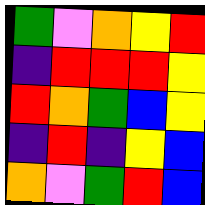[["green", "violet", "orange", "yellow", "red"], ["indigo", "red", "red", "red", "yellow"], ["red", "orange", "green", "blue", "yellow"], ["indigo", "red", "indigo", "yellow", "blue"], ["orange", "violet", "green", "red", "blue"]]